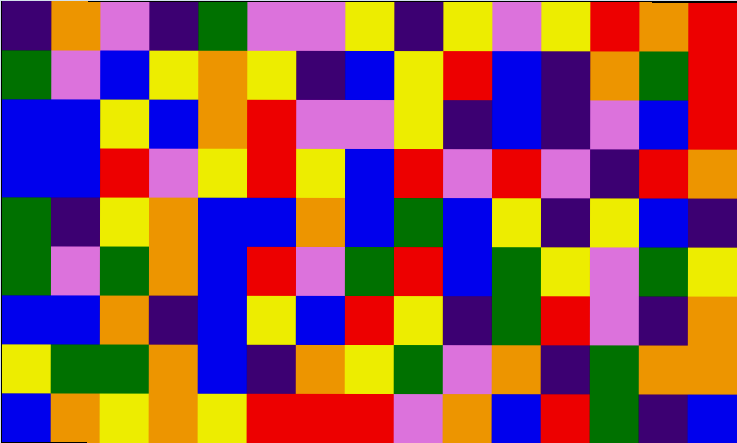[["indigo", "orange", "violet", "indigo", "green", "violet", "violet", "yellow", "indigo", "yellow", "violet", "yellow", "red", "orange", "red"], ["green", "violet", "blue", "yellow", "orange", "yellow", "indigo", "blue", "yellow", "red", "blue", "indigo", "orange", "green", "red"], ["blue", "blue", "yellow", "blue", "orange", "red", "violet", "violet", "yellow", "indigo", "blue", "indigo", "violet", "blue", "red"], ["blue", "blue", "red", "violet", "yellow", "red", "yellow", "blue", "red", "violet", "red", "violet", "indigo", "red", "orange"], ["green", "indigo", "yellow", "orange", "blue", "blue", "orange", "blue", "green", "blue", "yellow", "indigo", "yellow", "blue", "indigo"], ["green", "violet", "green", "orange", "blue", "red", "violet", "green", "red", "blue", "green", "yellow", "violet", "green", "yellow"], ["blue", "blue", "orange", "indigo", "blue", "yellow", "blue", "red", "yellow", "indigo", "green", "red", "violet", "indigo", "orange"], ["yellow", "green", "green", "orange", "blue", "indigo", "orange", "yellow", "green", "violet", "orange", "indigo", "green", "orange", "orange"], ["blue", "orange", "yellow", "orange", "yellow", "red", "red", "red", "violet", "orange", "blue", "red", "green", "indigo", "blue"]]